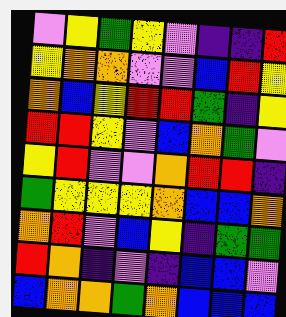[["violet", "yellow", "green", "yellow", "violet", "indigo", "indigo", "red"], ["yellow", "orange", "orange", "violet", "violet", "blue", "red", "yellow"], ["orange", "blue", "yellow", "red", "red", "green", "indigo", "yellow"], ["red", "red", "yellow", "violet", "blue", "orange", "green", "violet"], ["yellow", "red", "violet", "violet", "orange", "red", "red", "indigo"], ["green", "yellow", "yellow", "yellow", "orange", "blue", "blue", "orange"], ["orange", "red", "violet", "blue", "yellow", "indigo", "green", "green"], ["red", "orange", "indigo", "violet", "indigo", "blue", "blue", "violet"], ["blue", "orange", "orange", "green", "orange", "blue", "blue", "blue"]]